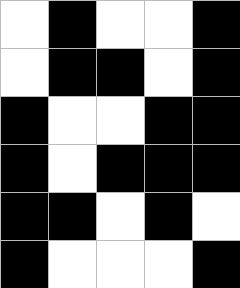[["white", "black", "white", "white", "black"], ["white", "black", "black", "white", "black"], ["black", "white", "white", "black", "black"], ["black", "white", "black", "black", "black"], ["black", "black", "white", "black", "white"], ["black", "white", "white", "white", "black"]]